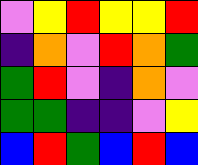[["violet", "yellow", "red", "yellow", "yellow", "red"], ["indigo", "orange", "violet", "red", "orange", "green"], ["green", "red", "violet", "indigo", "orange", "violet"], ["green", "green", "indigo", "indigo", "violet", "yellow"], ["blue", "red", "green", "blue", "red", "blue"]]